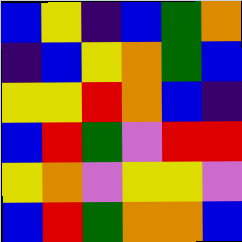[["blue", "yellow", "indigo", "blue", "green", "orange"], ["indigo", "blue", "yellow", "orange", "green", "blue"], ["yellow", "yellow", "red", "orange", "blue", "indigo"], ["blue", "red", "green", "violet", "red", "red"], ["yellow", "orange", "violet", "yellow", "yellow", "violet"], ["blue", "red", "green", "orange", "orange", "blue"]]